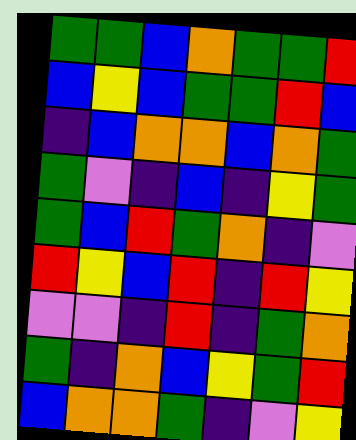[["green", "green", "blue", "orange", "green", "green", "red"], ["blue", "yellow", "blue", "green", "green", "red", "blue"], ["indigo", "blue", "orange", "orange", "blue", "orange", "green"], ["green", "violet", "indigo", "blue", "indigo", "yellow", "green"], ["green", "blue", "red", "green", "orange", "indigo", "violet"], ["red", "yellow", "blue", "red", "indigo", "red", "yellow"], ["violet", "violet", "indigo", "red", "indigo", "green", "orange"], ["green", "indigo", "orange", "blue", "yellow", "green", "red"], ["blue", "orange", "orange", "green", "indigo", "violet", "yellow"]]